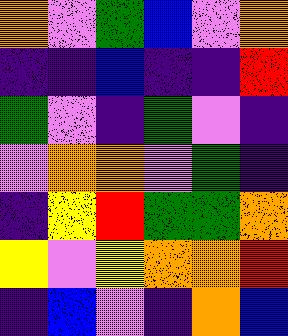[["orange", "violet", "green", "blue", "violet", "orange"], ["indigo", "indigo", "blue", "indigo", "indigo", "red"], ["green", "violet", "indigo", "green", "violet", "indigo"], ["violet", "orange", "orange", "violet", "green", "indigo"], ["indigo", "yellow", "red", "green", "green", "orange"], ["yellow", "violet", "yellow", "orange", "orange", "red"], ["indigo", "blue", "violet", "indigo", "orange", "blue"]]